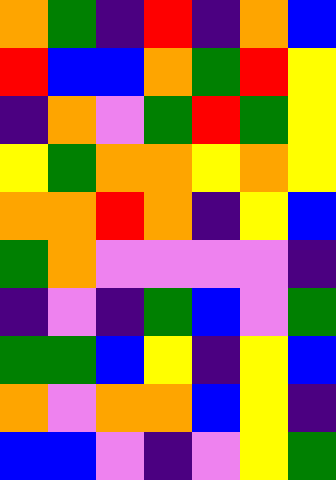[["orange", "green", "indigo", "red", "indigo", "orange", "blue"], ["red", "blue", "blue", "orange", "green", "red", "yellow"], ["indigo", "orange", "violet", "green", "red", "green", "yellow"], ["yellow", "green", "orange", "orange", "yellow", "orange", "yellow"], ["orange", "orange", "red", "orange", "indigo", "yellow", "blue"], ["green", "orange", "violet", "violet", "violet", "violet", "indigo"], ["indigo", "violet", "indigo", "green", "blue", "violet", "green"], ["green", "green", "blue", "yellow", "indigo", "yellow", "blue"], ["orange", "violet", "orange", "orange", "blue", "yellow", "indigo"], ["blue", "blue", "violet", "indigo", "violet", "yellow", "green"]]